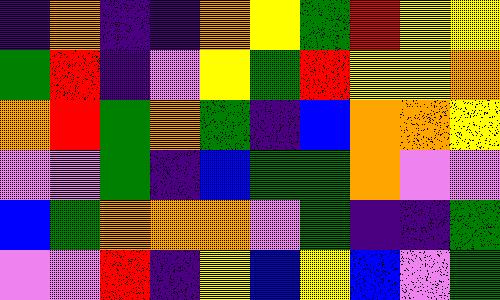[["indigo", "orange", "indigo", "indigo", "orange", "yellow", "green", "red", "yellow", "yellow"], ["green", "red", "indigo", "violet", "yellow", "green", "red", "yellow", "yellow", "orange"], ["orange", "red", "green", "orange", "green", "indigo", "blue", "orange", "orange", "yellow"], ["violet", "violet", "green", "indigo", "blue", "green", "green", "orange", "violet", "violet"], ["blue", "green", "orange", "orange", "orange", "violet", "green", "indigo", "indigo", "green"], ["violet", "violet", "red", "indigo", "yellow", "blue", "yellow", "blue", "violet", "green"]]